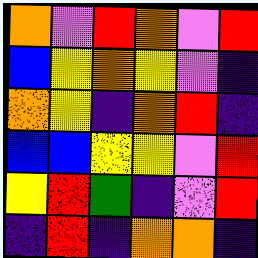[["orange", "violet", "red", "orange", "violet", "red"], ["blue", "yellow", "orange", "yellow", "violet", "indigo"], ["orange", "yellow", "indigo", "orange", "red", "indigo"], ["blue", "blue", "yellow", "yellow", "violet", "red"], ["yellow", "red", "green", "indigo", "violet", "red"], ["indigo", "red", "indigo", "orange", "orange", "indigo"]]